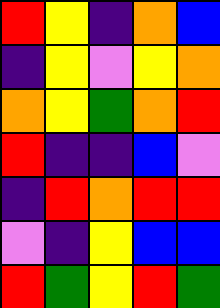[["red", "yellow", "indigo", "orange", "blue"], ["indigo", "yellow", "violet", "yellow", "orange"], ["orange", "yellow", "green", "orange", "red"], ["red", "indigo", "indigo", "blue", "violet"], ["indigo", "red", "orange", "red", "red"], ["violet", "indigo", "yellow", "blue", "blue"], ["red", "green", "yellow", "red", "green"]]